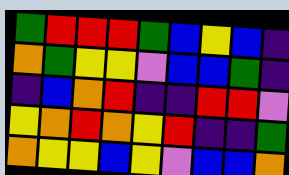[["green", "red", "red", "red", "green", "blue", "yellow", "blue", "indigo"], ["orange", "green", "yellow", "yellow", "violet", "blue", "blue", "green", "indigo"], ["indigo", "blue", "orange", "red", "indigo", "indigo", "red", "red", "violet"], ["yellow", "orange", "red", "orange", "yellow", "red", "indigo", "indigo", "green"], ["orange", "yellow", "yellow", "blue", "yellow", "violet", "blue", "blue", "orange"]]